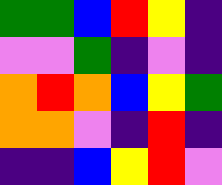[["green", "green", "blue", "red", "yellow", "indigo"], ["violet", "violet", "green", "indigo", "violet", "indigo"], ["orange", "red", "orange", "blue", "yellow", "green"], ["orange", "orange", "violet", "indigo", "red", "indigo"], ["indigo", "indigo", "blue", "yellow", "red", "violet"]]